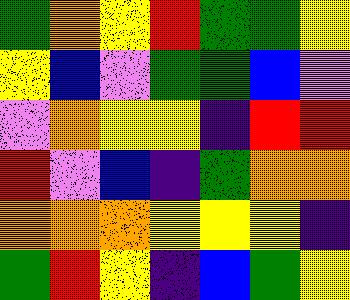[["green", "orange", "yellow", "red", "green", "green", "yellow"], ["yellow", "blue", "violet", "green", "green", "blue", "violet"], ["violet", "orange", "yellow", "yellow", "indigo", "red", "red"], ["red", "violet", "blue", "indigo", "green", "orange", "orange"], ["orange", "orange", "orange", "yellow", "yellow", "yellow", "indigo"], ["green", "red", "yellow", "indigo", "blue", "green", "yellow"]]